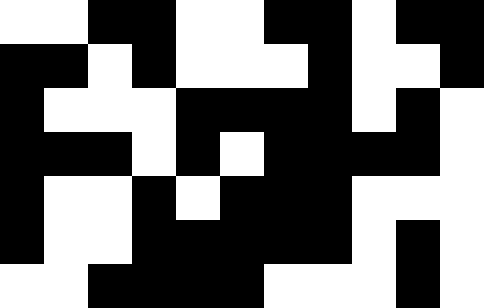[["white", "white", "black", "black", "white", "white", "black", "black", "white", "black", "black"], ["black", "black", "white", "black", "white", "white", "white", "black", "white", "white", "black"], ["black", "white", "white", "white", "black", "black", "black", "black", "white", "black", "white"], ["black", "black", "black", "white", "black", "white", "black", "black", "black", "black", "white"], ["black", "white", "white", "black", "white", "black", "black", "black", "white", "white", "white"], ["black", "white", "white", "black", "black", "black", "black", "black", "white", "black", "white"], ["white", "white", "black", "black", "black", "black", "white", "white", "white", "black", "white"]]